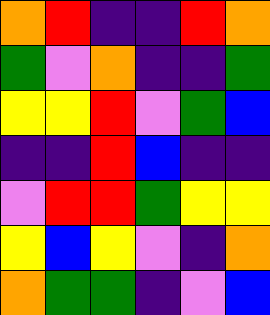[["orange", "red", "indigo", "indigo", "red", "orange"], ["green", "violet", "orange", "indigo", "indigo", "green"], ["yellow", "yellow", "red", "violet", "green", "blue"], ["indigo", "indigo", "red", "blue", "indigo", "indigo"], ["violet", "red", "red", "green", "yellow", "yellow"], ["yellow", "blue", "yellow", "violet", "indigo", "orange"], ["orange", "green", "green", "indigo", "violet", "blue"]]